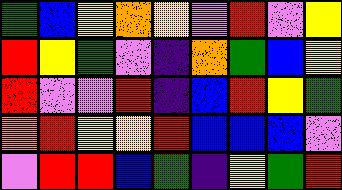[["green", "blue", "yellow", "orange", "yellow", "violet", "red", "violet", "yellow"], ["red", "yellow", "green", "violet", "indigo", "orange", "green", "blue", "yellow"], ["red", "violet", "violet", "red", "indigo", "blue", "red", "yellow", "green"], ["orange", "red", "yellow", "yellow", "red", "blue", "blue", "blue", "violet"], ["violet", "red", "red", "blue", "green", "indigo", "yellow", "green", "red"]]